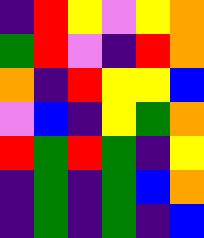[["indigo", "red", "yellow", "violet", "yellow", "orange"], ["green", "red", "violet", "indigo", "red", "orange"], ["orange", "indigo", "red", "yellow", "yellow", "blue"], ["violet", "blue", "indigo", "yellow", "green", "orange"], ["red", "green", "red", "green", "indigo", "yellow"], ["indigo", "green", "indigo", "green", "blue", "orange"], ["indigo", "green", "indigo", "green", "indigo", "blue"]]